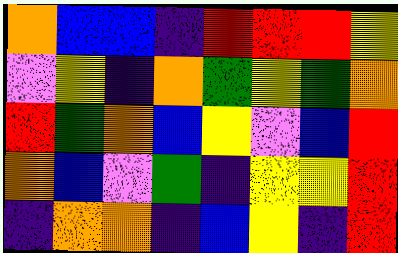[["orange", "blue", "blue", "indigo", "red", "red", "red", "yellow"], ["violet", "yellow", "indigo", "orange", "green", "yellow", "green", "orange"], ["red", "green", "orange", "blue", "yellow", "violet", "blue", "red"], ["orange", "blue", "violet", "green", "indigo", "yellow", "yellow", "red"], ["indigo", "orange", "orange", "indigo", "blue", "yellow", "indigo", "red"]]